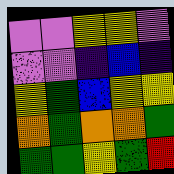[["violet", "violet", "yellow", "yellow", "violet"], ["violet", "violet", "indigo", "blue", "indigo"], ["yellow", "green", "blue", "yellow", "yellow"], ["orange", "green", "orange", "orange", "green"], ["green", "green", "yellow", "green", "red"]]